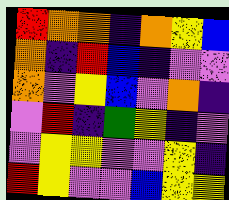[["red", "orange", "orange", "indigo", "orange", "yellow", "blue"], ["orange", "indigo", "red", "blue", "indigo", "violet", "violet"], ["orange", "violet", "yellow", "blue", "violet", "orange", "indigo"], ["violet", "red", "indigo", "green", "yellow", "indigo", "violet"], ["violet", "yellow", "yellow", "violet", "violet", "yellow", "indigo"], ["red", "yellow", "violet", "violet", "blue", "yellow", "yellow"]]